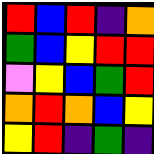[["red", "blue", "red", "indigo", "orange"], ["green", "blue", "yellow", "red", "red"], ["violet", "yellow", "blue", "green", "red"], ["orange", "red", "orange", "blue", "yellow"], ["yellow", "red", "indigo", "green", "indigo"]]